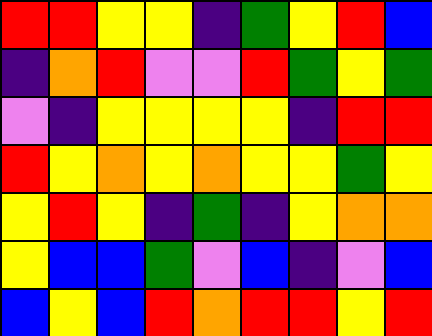[["red", "red", "yellow", "yellow", "indigo", "green", "yellow", "red", "blue"], ["indigo", "orange", "red", "violet", "violet", "red", "green", "yellow", "green"], ["violet", "indigo", "yellow", "yellow", "yellow", "yellow", "indigo", "red", "red"], ["red", "yellow", "orange", "yellow", "orange", "yellow", "yellow", "green", "yellow"], ["yellow", "red", "yellow", "indigo", "green", "indigo", "yellow", "orange", "orange"], ["yellow", "blue", "blue", "green", "violet", "blue", "indigo", "violet", "blue"], ["blue", "yellow", "blue", "red", "orange", "red", "red", "yellow", "red"]]